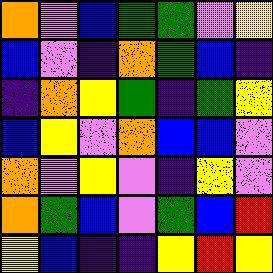[["orange", "violet", "blue", "green", "green", "violet", "yellow"], ["blue", "violet", "indigo", "orange", "green", "blue", "indigo"], ["indigo", "orange", "yellow", "green", "indigo", "green", "yellow"], ["blue", "yellow", "violet", "orange", "blue", "blue", "violet"], ["orange", "violet", "yellow", "violet", "indigo", "yellow", "violet"], ["orange", "green", "blue", "violet", "green", "blue", "red"], ["yellow", "blue", "indigo", "indigo", "yellow", "red", "yellow"]]